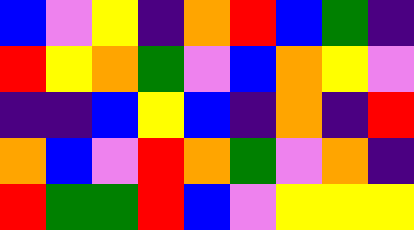[["blue", "violet", "yellow", "indigo", "orange", "red", "blue", "green", "indigo"], ["red", "yellow", "orange", "green", "violet", "blue", "orange", "yellow", "violet"], ["indigo", "indigo", "blue", "yellow", "blue", "indigo", "orange", "indigo", "red"], ["orange", "blue", "violet", "red", "orange", "green", "violet", "orange", "indigo"], ["red", "green", "green", "red", "blue", "violet", "yellow", "yellow", "yellow"]]